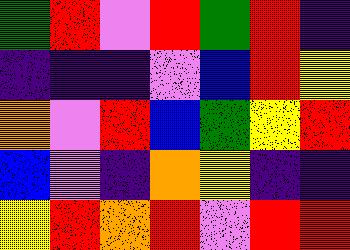[["green", "red", "violet", "red", "green", "red", "indigo"], ["indigo", "indigo", "indigo", "violet", "blue", "red", "yellow"], ["orange", "violet", "red", "blue", "green", "yellow", "red"], ["blue", "violet", "indigo", "orange", "yellow", "indigo", "indigo"], ["yellow", "red", "orange", "red", "violet", "red", "red"]]